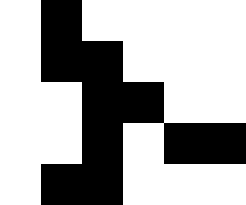[["white", "black", "white", "white", "white", "white"], ["white", "black", "black", "white", "white", "white"], ["white", "white", "black", "black", "white", "white"], ["white", "white", "black", "white", "black", "black"], ["white", "black", "black", "white", "white", "white"]]